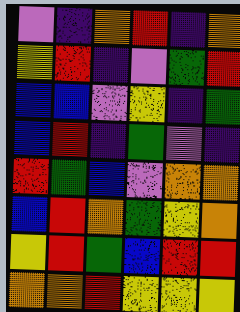[["violet", "indigo", "orange", "red", "indigo", "orange"], ["yellow", "red", "indigo", "violet", "green", "red"], ["blue", "blue", "violet", "yellow", "indigo", "green"], ["blue", "red", "indigo", "green", "violet", "indigo"], ["red", "green", "blue", "violet", "orange", "orange"], ["blue", "red", "orange", "green", "yellow", "orange"], ["yellow", "red", "green", "blue", "red", "red"], ["orange", "orange", "red", "yellow", "yellow", "yellow"]]